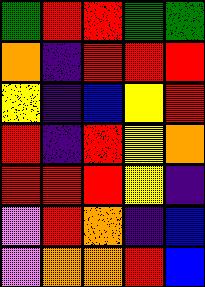[["green", "red", "red", "green", "green"], ["orange", "indigo", "red", "red", "red"], ["yellow", "indigo", "blue", "yellow", "red"], ["red", "indigo", "red", "yellow", "orange"], ["red", "red", "red", "yellow", "indigo"], ["violet", "red", "orange", "indigo", "blue"], ["violet", "orange", "orange", "red", "blue"]]